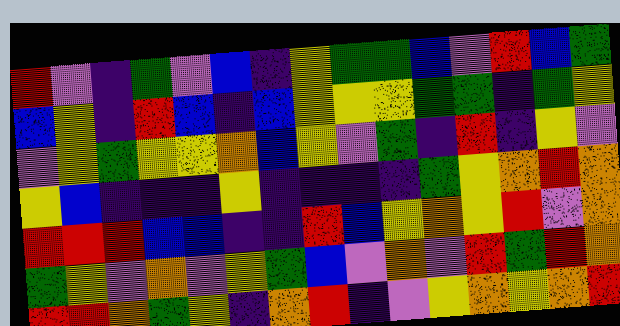[["red", "violet", "indigo", "green", "violet", "blue", "indigo", "yellow", "green", "green", "blue", "violet", "red", "blue", "green"], ["blue", "yellow", "indigo", "red", "blue", "indigo", "blue", "yellow", "yellow", "yellow", "green", "green", "indigo", "green", "yellow"], ["violet", "yellow", "green", "yellow", "yellow", "orange", "blue", "yellow", "violet", "green", "indigo", "red", "indigo", "yellow", "violet"], ["yellow", "blue", "indigo", "indigo", "indigo", "yellow", "indigo", "indigo", "indigo", "indigo", "green", "yellow", "orange", "red", "orange"], ["red", "red", "red", "blue", "blue", "indigo", "indigo", "red", "blue", "yellow", "orange", "yellow", "red", "violet", "orange"], ["green", "yellow", "violet", "orange", "violet", "yellow", "green", "blue", "violet", "orange", "violet", "red", "green", "red", "orange"], ["red", "red", "orange", "green", "yellow", "indigo", "orange", "red", "indigo", "violet", "yellow", "orange", "yellow", "orange", "red"]]